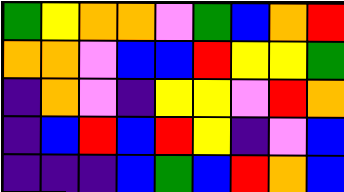[["green", "yellow", "orange", "orange", "violet", "green", "blue", "orange", "red"], ["orange", "orange", "violet", "blue", "blue", "red", "yellow", "yellow", "green"], ["indigo", "orange", "violet", "indigo", "yellow", "yellow", "violet", "red", "orange"], ["indigo", "blue", "red", "blue", "red", "yellow", "indigo", "violet", "blue"], ["indigo", "indigo", "indigo", "blue", "green", "blue", "red", "orange", "blue"]]